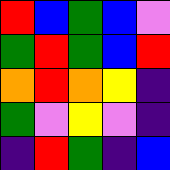[["red", "blue", "green", "blue", "violet"], ["green", "red", "green", "blue", "red"], ["orange", "red", "orange", "yellow", "indigo"], ["green", "violet", "yellow", "violet", "indigo"], ["indigo", "red", "green", "indigo", "blue"]]